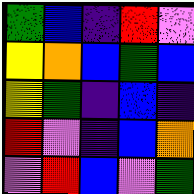[["green", "blue", "indigo", "red", "violet"], ["yellow", "orange", "blue", "green", "blue"], ["yellow", "green", "indigo", "blue", "indigo"], ["red", "violet", "indigo", "blue", "orange"], ["violet", "red", "blue", "violet", "green"]]